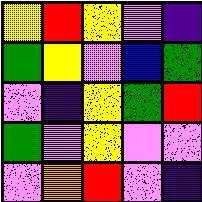[["yellow", "red", "yellow", "violet", "indigo"], ["green", "yellow", "violet", "blue", "green"], ["violet", "indigo", "yellow", "green", "red"], ["green", "violet", "yellow", "violet", "violet"], ["violet", "orange", "red", "violet", "indigo"]]